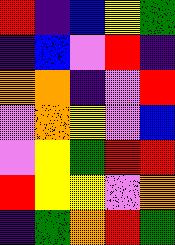[["red", "indigo", "blue", "yellow", "green"], ["indigo", "blue", "violet", "red", "indigo"], ["orange", "orange", "indigo", "violet", "red"], ["violet", "orange", "yellow", "violet", "blue"], ["violet", "yellow", "green", "red", "red"], ["red", "yellow", "yellow", "violet", "orange"], ["indigo", "green", "orange", "red", "green"]]